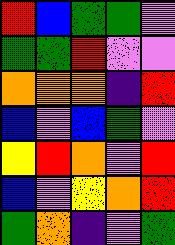[["red", "blue", "green", "green", "violet"], ["green", "green", "red", "violet", "violet"], ["orange", "orange", "orange", "indigo", "red"], ["blue", "violet", "blue", "green", "violet"], ["yellow", "red", "orange", "violet", "red"], ["blue", "violet", "yellow", "orange", "red"], ["green", "orange", "indigo", "violet", "green"]]